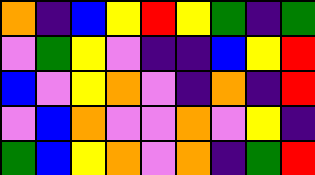[["orange", "indigo", "blue", "yellow", "red", "yellow", "green", "indigo", "green"], ["violet", "green", "yellow", "violet", "indigo", "indigo", "blue", "yellow", "red"], ["blue", "violet", "yellow", "orange", "violet", "indigo", "orange", "indigo", "red"], ["violet", "blue", "orange", "violet", "violet", "orange", "violet", "yellow", "indigo"], ["green", "blue", "yellow", "orange", "violet", "orange", "indigo", "green", "red"]]